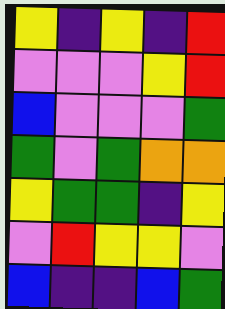[["yellow", "indigo", "yellow", "indigo", "red"], ["violet", "violet", "violet", "yellow", "red"], ["blue", "violet", "violet", "violet", "green"], ["green", "violet", "green", "orange", "orange"], ["yellow", "green", "green", "indigo", "yellow"], ["violet", "red", "yellow", "yellow", "violet"], ["blue", "indigo", "indigo", "blue", "green"]]